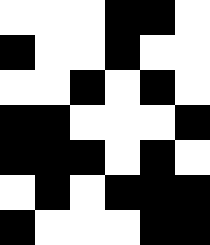[["white", "white", "white", "black", "black", "white"], ["black", "white", "white", "black", "white", "white"], ["white", "white", "black", "white", "black", "white"], ["black", "black", "white", "white", "white", "black"], ["black", "black", "black", "white", "black", "white"], ["white", "black", "white", "black", "black", "black"], ["black", "white", "white", "white", "black", "black"]]